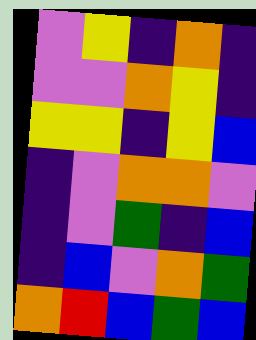[["violet", "yellow", "indigo", "orange", "indigo"], ["violet", "violet", "orange", "yellow", "indigo"], ["yellow", "yellow", "indigo", "yellow", "blue"], ["indigo", "violet", "orange", "orange", "violet"], ["indigo", "violet", "green", "indigo", "blue"], ["indigo", "blue", "violet", "orange", "green"], ["orange", "red", "blue", "green", "blue"]]